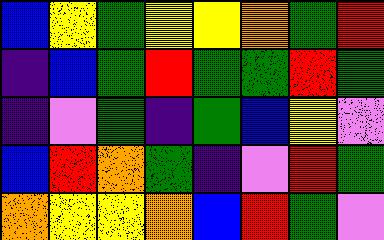[["blue", "yellow", "green", "yellow", "yellow", "orange", "green", "red"], ["indigo", "blue", "green", "red", "green", "green", "red", "green"], ["indigo", "violet", "green", "indigo", "green", "blue", "yellow", "violet"], ["blue", "red", "orange", "green", "indigo", "violet", "red", "green"], ["orange", "yellow", "yellow", "orange", "blue", "red", "green", "violet"]]